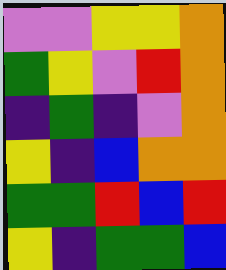[["violet", "violet", "yellow", "yellow", "orange"], ["green", "yellow", "violet", "red", "orange"], ["indigo", "green", "indigo", "violet", "orange"], ["yellow", "indigo", "blue", "orange", "orange"], ["green", "green", "red", "blue", "red"], ["yellow", "indigo", "green", "green", "blue"]]